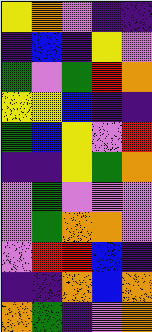[["yellow", "orange", "violet", "indigo", "indigo"], ["indigo", "blue", "indigo", "yellow", "violet"], ["green", "violet", "green", "red", "orange"], ["yellow", "yellow", "blue", "indigo", "indigo"], ["green", "blue", "yellow", "violet", "red"], ["indigo", "indigo", "yellow", "green", "orange"], ["violet", "green", "violet", "violet", "violet"], ["violet", "green", "orange", "orange", "violet"], ["violet", "red", "red", "blue", "indigo"], ["indigo", "indigo", "orange", "blue", "orange"], ["orange", "green", "indigo", "violet", "orange"]]